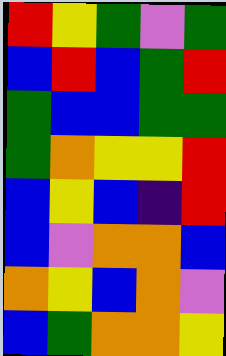[["red", "yellow", "green", "violet", "green"], ["blue", "red", "blue", "green", "red"], ["green", "blue", "blue", "green", "green"], ["green", "orange", "yellow", "yellow", "red"], ["blue", "yellow", "blue", "indigo", "red"], ["blue", "violet", "orange", "orange", "blue"], ["orange", "yellow", "blue", "orange", "violet"], ["blue", "green", "orange", "orange", "yellow"]]